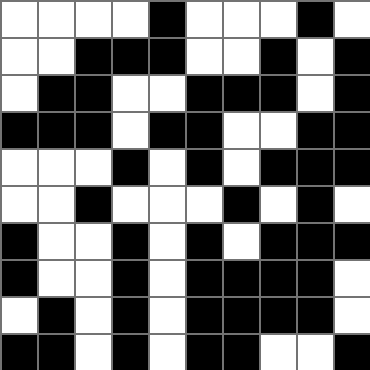[["white", "white", "white", "white", "black", "white", "white", "white", "black", "white"], ["white", "white", "black", "black", "black", "white", "white", "black", "white", "black"], ["white", "black", "black", "white", "white", "black", "black", "black", "white", "black"], ["black", "black", "black", "white", "black", "black", "white", "white", "black", "black"], ["white", "white", "white", "black", "white", "black", "white", "black", "black", "black"], ["white", "white", "black", "white", "white", "white", "black", "white", "black", "white"], ["black", "white", "white", "black", "white", "black", "white", "black", "black", "black"], ["black", "white", "white", "black", "white", "black", "black", "black", "black", "white"], ["white", "black", "white", "black", "white", "black", "black", "black", "black", "white"], ["black", "black", "white", "black", "white", "black", "black", "white", "white", "black"]]